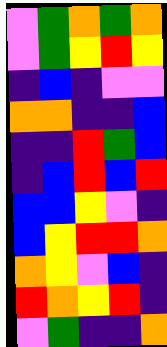[["violet", "green", "orange", "green", "orange"], ["violet", "green", "yellow", "red", "yellow"], ["indigo", "blue", "indigo", "violet", "violet"], ["orange", "orange", "indigo", "indigo", "blue"], ["indigo", "indigo", "red", "green", "blue"], ["indigo", "blue", "red", "blue", "red"], ["blue", "blue", "yellow", "violet", "indigo"], ["blue", "yellow", "red", "red", "orange"], ["orange", "yellow", "violet", "blue", "indigo"], ["red", "orange", "yellow", "red", "indigo"], ["violet", "green", "indigo", "indigo", "orange"]]